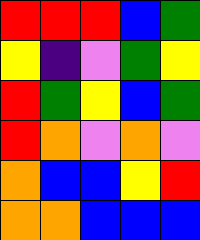[["red", "red", "red", "blue", "green"], ["yellow", "indigo", "violet", "green", "yellow"], ["red", "green", "yellow", "blue", "green"], ["red", "orange", "violet", "orange", "violet"], ["orange", "blue", "blue", "yellow", "red"], ["orange", "orange", "blue", "blue", "blue"]]